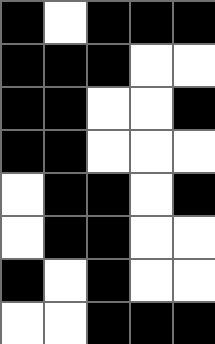[["black", "white", "black", "black", "black"], ["black", "black", "black", "white", "white"], ["black", "black", "white", "white", "black"], ["black", "black", "white", "white", "white"], ["white", "black", "black", "white", "black"], ["white", "black", "black", "white", "white"], ["black", "white", "black", "white", "white"], ["white", "white", "black", "black", "black"]]